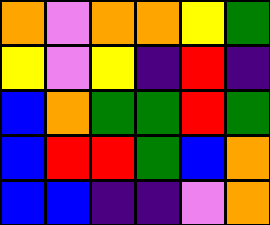[["orange", "violet", "orange", "orange", "yellow", "green"], ["yellow", "violet", "yellow", "indigo", "red", "indigo"], ["blue", "orange", "green", "green", "red", "green"], ["blue", "red", "red", "green", "blue", "orange"], ["blue", "blue", "indigo", "indigo", "violet", "orange"]]